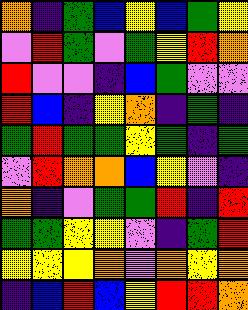[["orange", "indigo", "green", "blue", "yellow", "blue", "green", "yellow"], ["violet", "red", "green", "violet", "green", "yellow", "red", "orange"], ["red", "violet", "violet", "indigo", "blue", "green", "violet", "violet"], ["red", "blue", "indigo", "yellow", "orange", "indigo", "green", "indigo"], ["green", "red", "green", "green", "yellow", "green", "indigo", "green"], ["violet", "red", "orange", "orange", "blue", "yellow", "violet", "indigo"], ["orange", "indigo", "violet", "green", "green", "red", "indigo", "red"], ["green", "green", "yellow", "yellow", "violet", "indigo", "green", "red"], ["yellow", "yellow", "yellow", "orange", "violet", "orange", "yellow", "orange"], ["indigo", "blue", "red", "blue", "yellow", "red", "red", "orange"]]